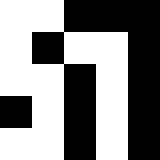[["white", "white", "black", "black", "black"], ["white", "black", "white", "white", "black"], ["white", "white", "black", "white", "black"], ["black", "white", "black", "white", "black"], ["white", "white", "black", "white", "black"]]